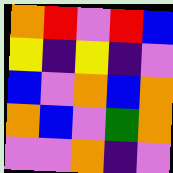[["orange", "red", "violet", "red", "blue"], ["yellow", "indigo", "yellow", "indigo", "violet"], ["blue", "violet", "orange", "blue", "orange"], ["orange", "blue", "violet", "green", "orange"], ["violet", "violet", "orange", "indigo", "violet"]]